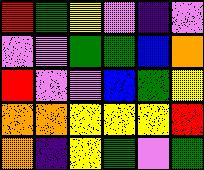[["red", "green", "yellow", "violet", "indigo", "violet"], ["violet", "violet", "green", "green", "blue", "orange"], ["red", "violet", "violet", "blue", "green", "yellow"], ["orange", "orange", "yellow", "yellow", "yellow", "red"], ["orange", "indigo", "yellow", "green", "violet", "green"]]